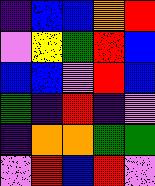[["indigo", "blue", "blue", "orange", "red"], ["violet", "yellow", "green", "red", "blue"], ["blue", "blue", "violet", "red", "blue"], ["green", "indigo", "red", "indigo", "violet"], ["indigo", "orange", "orange", "green", "green"], ["violet", "red", "blue", "red", "violet"]]